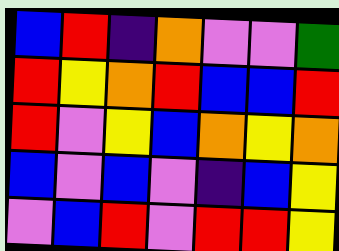[["blue", "red", "indigo", "orange", "violet", "violet", "green"], ["red", "yellow", "orange", "red", "blue", "blue", "red"], ["red", "violet", "yellow", "blue", "orange", "yellow", "orange"], ["blue", "violet", "blue", "violet", "indigo", "blue", "yellow"], ["violet", "blue", "red", "violet", "red", "red", "yellow"]]